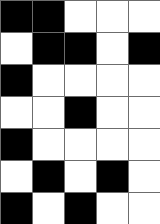[["black", "black", "white", "white", "white"], ["white", "black", "black", "white", "black"], ["black", "white", "white", "white", "white"], ["white", "white", "black", "white", "white"], ["black", "white", "white", "white", "white"], ["white", "black", "white", "black", "white"], ["black", "white", "black", "white", "white"]]